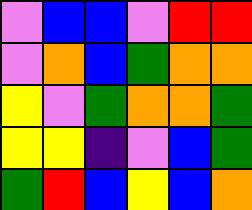[["violet", "blue", "blue", "violet", "red", "red"], ["violet", "orange", "blue", "green", "orange", "orange"], ["yellow", "violet", "green", "orange", "orange", "green"], ["yellow", "yellow", "indigo", "violet", "blue", "green"], ["green", "red", "blue", "yellow", "blue", "orange"]]